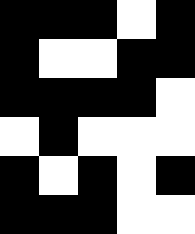[["black", "black", "black", "white", "black"], ["black", "white", "white", "black", "black"], ["black", "black", "black", "black", "white"], ["white", "black", "white", "white", "white"], ["black", "white", "black", "white", "black"], ["black", "black", "black", "white", "white"]]